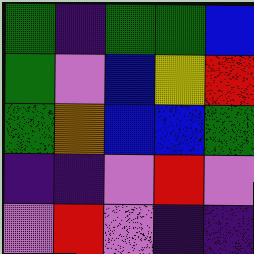[["green", "indigo", "green", "green", "blue"], ["green", "violet", "blue", "yellow", "red"], ["green", "orange", "blue", "blue", "green"], ["indigo", "indigo", "violet", "red", "violet"], ["violet", "red", "violet", "indigo", "indigo"]]